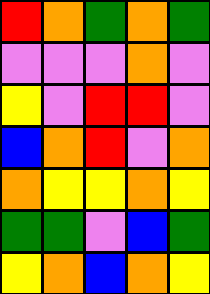[["red", "orange", "green", "orange", "green"], ["violet", "violet", "violet", "orange", "violet"], ["yellow", "violet", "red", "red", "violet"], ["blue", "orange", "red", "violet", "orange"], ["orange", "yellow", "yellow", "orange", "yellow"], ["green", "green", "violet", "blue", "green"], ["yellow", "orange", "blue", "orange", "yellow"]]